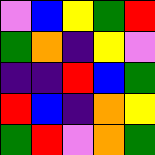[["violet", "blue", "yellow", "green", "red"], ["green", "orange", "indigo", "yellow", "violet"], ["indigo", "indigo", "red", "blue", "green"], ["red", "blue", "indigo", "orange", "yellow"], ["green", "red", "violet", "orange", "green"]]